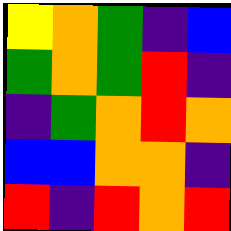[["yellow", "orange", "green", "indigo", "blue"], ["green", "orange", "green", "red", "indigo"], ["indigo", "green", "orange", "red", "orange"], ["blue", "blue", "orange", "orange", "indigo"], ["red", "indigo", "red", "orange", "red"]]